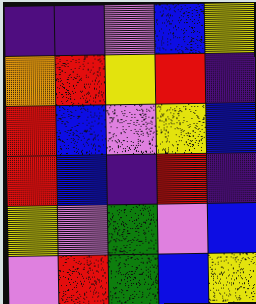[["indigo", "indigo", "violet", "blue", "yellow"], ["orange", "red", "yellow", "red", "indigo"], ["red", "blue", "violet", "yellow", "blue"], ["red", "blue", "indigo", "red", "indigo"], ["yellow", "violet", "green", "violet", "blue"], ["violet", "red", "green", "blue", "yellow"]]